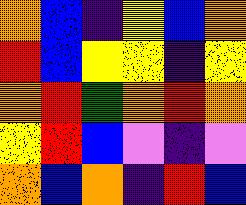[["orange", "blue", "indigo", "yellow", "blue", "orange"], ["red", "blue", "yellow", "yellow", "indigo", "yellow"], ["orange", "red", "green", "orange", "red", "orange"], ["yellow", "red", "blue", "violet", "indigo", "violet"], ["orange", "blue", "orange", "indigo", "red", "blue"]]